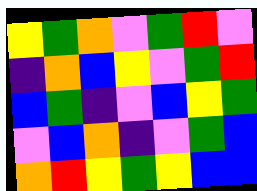[["yellow", "green", "orange", "violet", "green", "red", "violet"], ["indigo", "orange", "blue", "yellow", "violet", "green", "red"], ["blue", "green", "indigo", "violet", "blue", "yellow", "green"], ["violet", "blue", "orange", "indigo", "violet", "green", "blue"], ["orange", "red", "yellow", "green", "yellow", "blue", "blue"]]